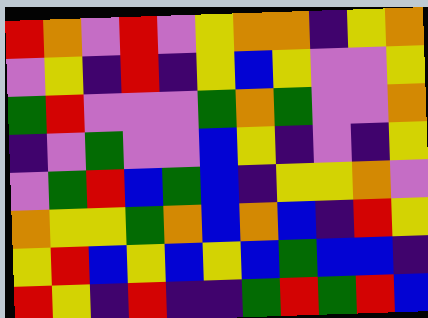[["red", "orange", "violet", "red", "violet", "yellow", "orange", "orange", "indigo", "yellow", "orange"], ["violet", "yellow", "indigo", "red", "indigo", "yellow", "blue", "yellow", "violet", "violet", "yellow"], ["green", "red", "violet", "violet", "violet", "green", "orange", "green", "violet", "violet", "orange"], ["indigo", "violet", "green", "violet", "violet", "blue", "yellow", "indigo", "violet", "indigo", "yellow"], ["violet", "green", "red", "blue", "green", "blue", "indigo", "yellow", "yellow", "orange", "violet"], ["orange", "yellow", "yellow", "green", "orange", "blue", "orange", "blue", "indigo", "red", "yellow"], ["yellow", "red", "blue", "yellow", "blue", "yellow", "blue", "green", "blue", "blue", "indigo"], ["red", "yellow", "indigo", "red", "indigo", "indigo", "green", "red", "green", "red", "blue"]]